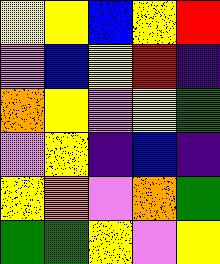[["yellow", "yellow", "blue", "yellow", "red"], ["violet", "blue", "yellow", "red", "indigo"], ["orange", "yellow", "violet", "yellow", "green"], ["violet", "yellow", "indigo", "blue", "indigo"], ["yellow", "orange", "violet", "orange", "green"], ["green", "green", "yellow", "violet", "yellow"]]